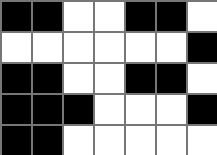[["black", "black", "white", "white", "black", "black", "white"], ["white", "white", "white", "white", "white", "white", "black"], ["black", "black", "white", "white", "black", "black", "white"], ["black", "black", "black", "white", "white", "white", "black"], ["black", "black", "white", "white", "white", "white", "white"]]